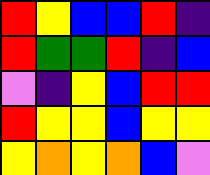[["red", "yellow", "blue", "blue", "red", "indigo"], ["red", "green", "green", "red", "indigo", "blue"], ["violet", "indigo", "yellow", "blue", "red", "red"], ["red", "yellow", "yellow", "blue", "yellow", "yellow"], ["yellow", "orange", "yellow", "orange", "blue", "violet"]]